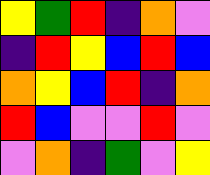[["yellow", "green", "red", "indigo", "orange", "violet"], ["indigo", "red", "yellow", "blue", "red", "blue"], ["orange", "yellow", "blue", "red", "indigo", "orange"], ["red", "blue", "violet", "violet", "red", "violet"], ["violet", "orange", "indigo", "green", "violet", "yellow"]]